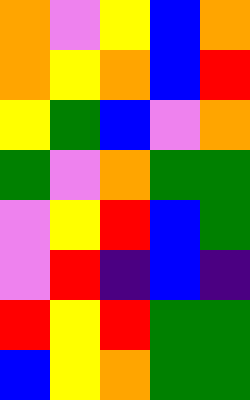[["orange", "violet", "yellow", "blue", "orange"], ["orange", "yellow", "orange", "blue", "red"], ["yellow", "green", "blue", "violet", "orange"], ["green", "violet", "orange", "green", "green"], ["violet", "yellow", "red", "blue", "green"], ["violet", "red", "indigo", "blue", "indigo"], ["red", "yellow", "red", "green", "green"], ["blue", "yellow", "orange", "green", "green"]]